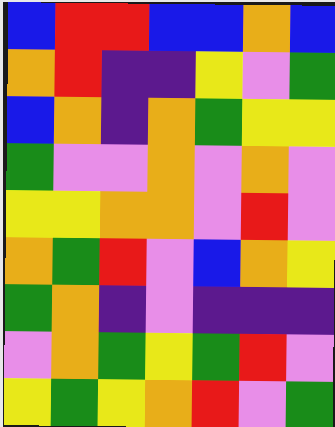[["blue", "red", "red", "blue", "blue", "orange", "blue"], ["orange", "red", "indigo", "indigo", "yellow", "violet", "green"], ["blue", "orange", "indigo", "orange", "green", "yellow", "yellow"], ["green", "violet", "violet", "orange", "violet", "orange", "violet"], ["yellow", "yellow", "orange", "orange", "violet", "red", "violet"], ["orange", "green", "red", "violet", "blue", "orange", "yellow"], ["green", "orange", "indigo", "violet", "indigo", "indigo", "indigo"], ["violet", "orange", "green", "yellow", "green", "red", "violet"], ["yellow", "green", "yellow", "orange", "red", "violet", "green"]]